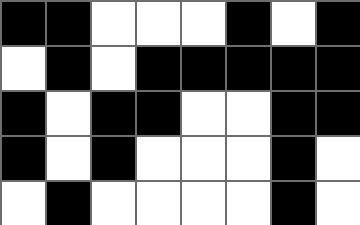[["black", "black", "white", "white", "white", "black", "white", "black"], ["white", "black", "white", "black", "black", "black", "black", "black"], ["black", "white", "black", "black", "white", "white", "black", "black"], ["black", "white", "black", "white", "white", "white", "black", "white"], ["white", "black", "white", "white", "white", "white", "black", "white"]]